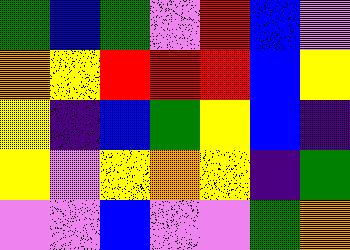[["green", "blue", "green", "violet", "red", "blue", "violet"], ["orange", "yellow", "red", "red", "red", "blue", "yellow"], ["yellow", "indigo", "blue", "green", "yellow", "blue", "indigo"], ["yellow", "violet", "yellow", "orange", "yellow", "indigo", "green"], ["violet", "violet", "blue", "violet", "violet", "green", "orange"]]